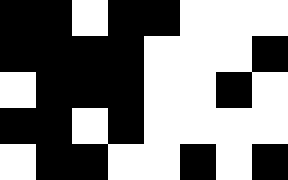[["black", "black", "white", "black", "black", "white", "white", "white"], ["black", "black", "black", "black", "white", "white", "white", "black"], ["white", "black", "black", "black", "white", "white", "black", "white"], ["black", "black", "white", "black", "white", "white", "white", "white"], ["white", "black", "black", "white", "white", "black", "white", "black"]]